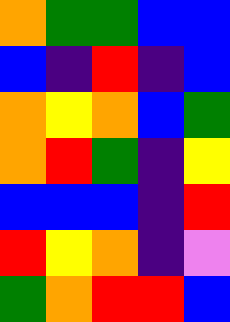[["orange", "green", "green", "blue", "blue"], ["blue", "indigo", "red", "indigo", "blue"], ["orange", "yellow", "orange", "blue", "green"], ["orange", "red", "green", "indigo", "yellow"], ["blue", "blue", "blue", "indigo", "red"], ["red", "yellow", "orange", "indigo", "violet"], ["green", "orange", "red", "red", "blue"]]